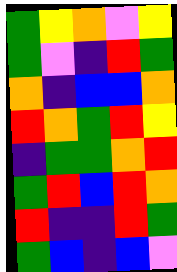[["green", "yellow", "orange", "violet", "yellow"], ["green", "violet", "indigo", "red", "green"], ["orange", "indigo", "blue", "blue", "orange"], ["red", "orange", "green", "red", "yellow"], ["indigo", "green", "green", "orange", "red"], ["green", "red", "blue", "red", "orange"], ["red", "indigo", "indigo", "red", "green"], ["green", "blue", "indigo", "blue", "violet"]]